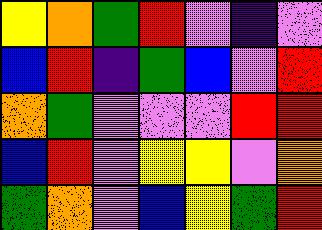[["yellow", "orange", "green", "red", "violet", "indigo", "violet"], ["blue", "red", "indigo", "green", "blue", "violet", "red"], ["orange", "green", "violet", "violet", "violet", "red", "red"], ["blue", "red", "violet", "yellow", "yellow", "violet", "orange"], ["green", "orange", "violet", "blue", "yellow", "green", "red"]]